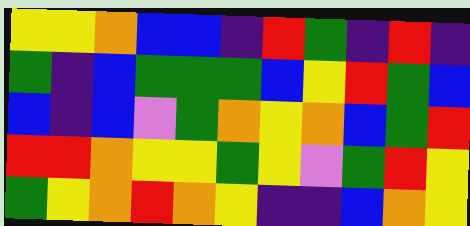[["yellow", "yellow", "orange", "blue", "blue", "indigo", "red", "green", "indigo", "red", "indigo"], ["green", "indigo", "blue", "green", "green", "green", "blue", "yellow", "red", "green", "blue"], ["blue", "indigo", "blue", "violet", "green", "orange", "yellow", "orange", "blue", "green", "red"], ["red", "red", "orange", "yellow", "yellow", "green", "yellow", "violet", "green", "red", "yellow"], ["green", "yellow", "orange", "red", "orange", "yellow", "indigo", "indigo", "blue", "orange", "yellow"]]